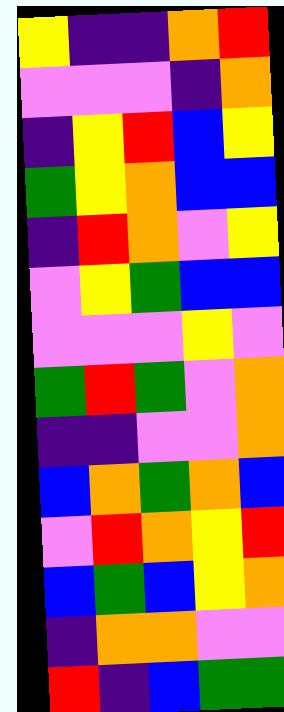[["yellow", "indigo", "indigo", "orange", "red"], ["violet", "violet", "violet", "indigo", "orange"], ["indigo", "yellow", "red", "blue", "yellow"], ["green", "yellow", "orange", "blue", "blue"], ["indigo", "red", "orange", "violet", "yellow"], ["violet", "yellow", "green", "blue", "blue"], ["violet", "violet", "violet", "yellow", "violet"], ["green", "red", "green", "violet", "orange"], ["indigo", "indigo", "violet", "violet", "orange"], ["blue", "orange", "green", "orange", "blue"], ["violet", "red", "orange", "yellow", "red"], ["blue", "green", "blue", "yellow", "orange"], ["indigo", "orange", "orange", "violet", "violet"], ["red", "indigo", "blue", "green", "green"]]